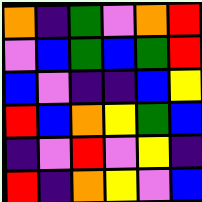[["orange", "indigo", "green", "violet", "orange", "red"], ["violet", "blue", "green", "blue", "green", "red"], ["blue", "violet", "indigo", "indigo", "blue", "yellow"], ["red", "blue", "orange", "yellow", "green", "blue"], ["indigo", "violet", "red", "violet", "yellow", "indigo"], ["red", "indigo", "orange", "yellow", "violet", "blue"]]